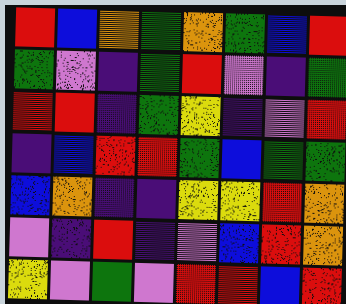[["red", "blue", "orange", "green", "orange", "green", "blue", "red"], ["green", "violet", "indigo", "green", "red", "violet", "indigo", "green"], ["red", "red", "indigo", "green", "yellow", "indigo", "violet", "red"], ["indigo", "blue", "red", "red", "green", "blue", "green", "green"], ["blue", "orange", "indigo", "indigo", "yellow", "yellow", "red", "orange"], ["violet", "indigo", "red", "indigo", "violet", "blue", "red", "orange"], ["yellow", "violet", "green", "violet", "red", "red", "blue", "red"]]